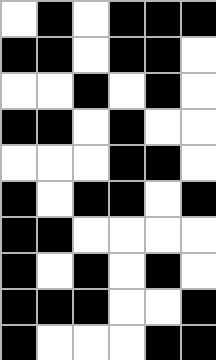[["white", "black", "white", "black", "black", "black"], ["black", "black", "white", "black", "black", "white"], ["white", "white", "black", "white", "black", "white"], ["black", "black", "white", "black", "white", "white"], ["white", "white", "white", "black", "black", "white"], ["black", "white", "black", "black", "white", "black"], ["black", "black", "white", "white", "white", "white"], ["black", "white", "black", "white", "black", "white"], ["black", "black", "black", "white", "white", "black"], ["black", "white", "white", "white", "black", "black"]]